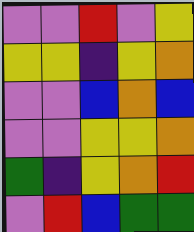[["violet", "violet", "red", "violet", "yellow"], ["yellow", "yellow", "indigo", "yellow", "orange"], ["violet", "violet", "blue", "orange", "blue"], ["violet", "violet", "yellow", "yellow", "orange"], ["green", "indigo", "yellow", "orange", "red"], ["violet", "red", "blue", "green", "green"]]